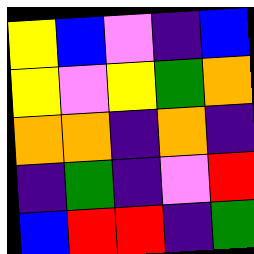[["yellow", "blue", "violet", "indigo", "blue"], ["yellow", "violet", "yellow", "green", "orange"], ["orange", "orange", "indigo", "orange", "indigo"], ["indigo", "green", "indigo", "violet", "red"], ["blue", "red", "red", "indigo", "green"]]